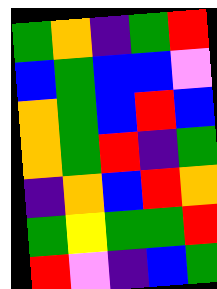[["green", "orange", "indigo", "green", "red"], ["blue", "green", "blue", "blue", "violet"], ["orange", "green", "blue", "red", "blue"], ["orange", "green", "red", "indigo", "green"], ["indigo", "orange", "blue", "red", "orange"], ["green", "yellow", "green", "green", "red"], ["red", "violet", "indigo", "blue", "green"]]